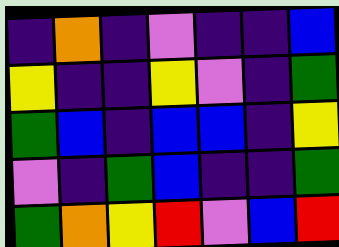[["indigo", "orange", "indigo", "violet", "indigo", "indigo", "blue"], ["yellow", "indigo", "indigo", "yellow", "violet", "indigo", "green"], ["green", "blue", "indigo", "blue", "blue", "indigo", "yellow"], ["violet", "indigo", "green", "blue", "indigo", "indigo", "green"], ["green", "orange", "yellow", "red", "violet", "blue", "red"]]